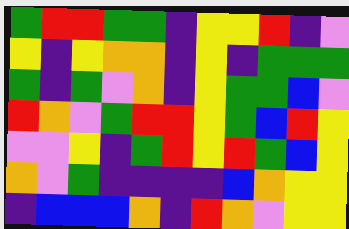[["green", "red", "red", "green", "green", "indigo", "yellow", "yellow", "red", "indigo", "violet"], ["yellow", "indigo", "yellow", "orange", "orange", "indigo", "yellow", "indigo", "green", "green", "green"], ["green", "indigo", "green", "violet", "orange", "indigo", "yellow", "green", "green", "blue", "violet"], ["red", "orange", "violet", "green", "red", "red", "yellow", "green", "blue", "red", "yellow"], ["violet", "violet", "yellow", "indigo", "green", "red", "yellow", "red", "green", "blue", "yellow"], ["orange", "violet", "green", "indigo", "indigo", "indigo", "indigo", "blue", "orange", "yellow", "yellow"], ["indigo", "blue", "blue", "blue", "orange", "indigo", "red", "orange", "violet", "yellow", "yellow"]]